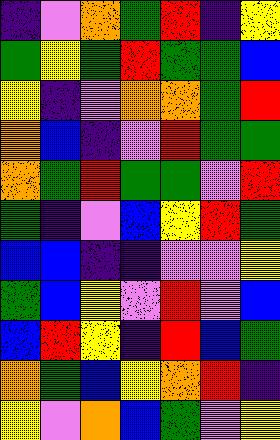[["indigo", "violet", "orange", "green", "red", "indigo", "yellow"], ["green", "yellow", "green", "red", "green", "green", "blue"], ["yellow", "indigo", "violet", "orange", "orange", "green", "red"], ["orange", "blue", "indigo", "violet", "red", "green", "green"], ["orange", "green", "red", "green", "green", "violet", "red"], ["green", "indigo", "violet", "blue", "yellow", "red", "green"], ["blue", "blue", "indigo", "indigo", "violet", "violet", "yellow"], ["green", "blue", "yellow", "violet", "red", "violet", "blue"], ["blue", "red", "yellow", "indigo", "red", "blue", "green"], ["orange", "green", "blue", "yellow", "orange", "red", "indigo"], ["yellow", "violet", "orange", "blue", "green", "violet", "yellow"]]